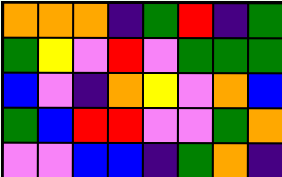[["orange", "orange", "orange", "indigo", "green", "red", "indigo", "green"], ["green", "yellow", "violet", "red", "violet", "green", "green", "green"], ["blue", "violet", "indigo", "orange", "yellow", "violet", "orange", "blue"], ["green", "blue", "red", "red", "violet", "violet", "green", "orange"], ["violet", "violet", "blue", "blue", "indigo", "green", "orange", "indigo"]]